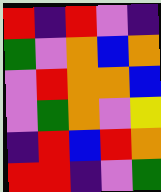[["red", "indigo", "red", "violet", "indigo"], ["green", "violet", "orange", "blue", "orange"], ["violet", "red", "orange", "orange", "blue"], ["violet", "green", "orange", "violet", "yellow"], ["indigo", "red", "blue", "red", "orange"], ["red", "red", "indigo", "violet", "green"]]